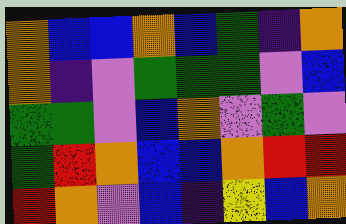[["orange", "blue", "blue", "orange", "blue", "green", "indigo", "orange"], ["orange", "indigo", "violet", "green", "green", "green", "violet", "blue"], ["green", "green", "violet", "blue", "orange", "violet", "green", "violet"], ["green", "red", "orange", "blue", "blue", "orange", "red", "red"], ["red", "orange", "violet", "blue", "indigo", "yellow", "blue", "orange"]]